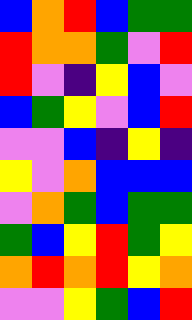[["blue", "orange", "red", "blue", "green", "green"], ["red", "orange", "orange", "green", "violet", "red"], ["red", "violet", "indigo", "yellow", "blue", "violet"], ["blue", "green", "yellow", "violet", "blue", "red"], ["violet", "violet", "blue", "indigo", "yellow", "indigo"], ["yellow", "violet", "orange", "blue", "blue", "blue"], ["violet", "orange", "green", "blue", "green", "green"], ["green", "blue", "yellow", "red", "green", "yellow"], ["orange", "red", "orange", "red", "yellow", "orange"], ["violet", "violet", "yellow", "green", "blue", "red"]]